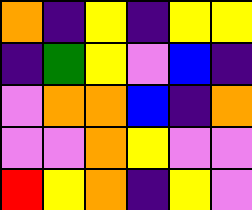[["orange", "indigo", "yellow", "indigo", "yellow", "yellow"], ["indigo", "green", "yellow", "violet", "blue", "indigo"], ["violet", "orange", "orange", "blue", "indigo", "orange"], ["violet", "violet", "orange", "yellow", "violet", "violet"], ["red", "yellow", "orange", "indigo", "yellow", "violet"]]